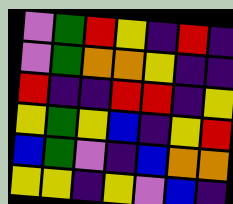[["violet", "green", "red", "yellow", "indigo", "red", "indigo"], ["violet", "green", "orange", "orange", "yellow", "indigo", "indigo"], ["red", "indigo", "indigo", "red", "red", "indigo", "yellow"], ["yellow", "green", "yellow", "blue", "indigo", "yellow", "red"], ["blue", "green", "violet", "indigo", "blue", "orange", "orange"], ["yellow", "yellow", "indigo", "yellow", "violet", "blue", "indigo"]]